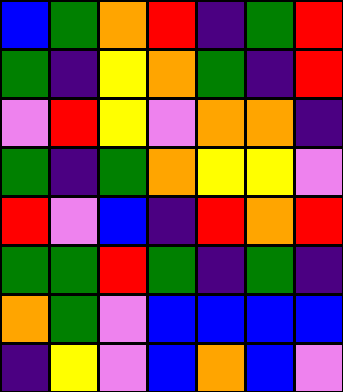[["blue", "green", "orange", "red", "indigo", "green", "red"], ["green", "indigo", "yellow", "orange", "green", "indigo", "red"], ["violet", "red", "yellow", "violet", "orange", "orange", "indigo"], ["green", "indigo", "green", "orange", "yellow", "yellow", "violet"], ["red", "violet", "blue", "indigo", "red", "orange", "red"], ["green", "green", "red", "green", "indigo", "green", "indigo"], ["orange", "green", "violet", "blue", "blue", "blue", "blue"], ["indigo", "yellow", "violet", "blue", "orange", "blue", "violet"]]